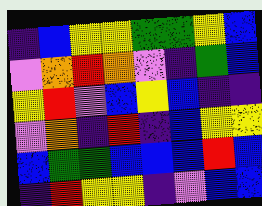[["indigo", "blue", "yellow", "yellow", "green", "green", "yellow", "blue"], ["violet", "orange", "red", "orange", "violet", "indigo", "green", "blue"], ["yellow", "red", "violet", "blue", "yellow", "blue", "indigo", "indigo"], ["violet", "orange", "indigo", "red", "indigo", "blue", "yellow", "yellow"], ["blue", "green", "green", "blue", "blue", "blue", "red", "blue"], ["indigo", "red", "yellow", "yellow", "indigo", "violet", "blue", "blue"]]